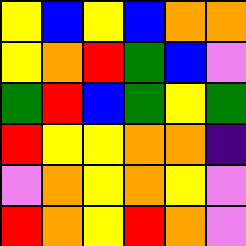[["yellow", "blue", "yellow", "blue", "orange", "orange"], ["yellow", "orange", "red", "green", "blue", "violet"], ["green", "red", "blue", "green", "yellow", "green"], ["red", "yellow", "yellow", "orange", "orange", "indigo"], ["violet", "orange", "yellow", "orange", "yellow", "violet"], ["red", "orange", "yellow", "red", "orange", "violet"]]